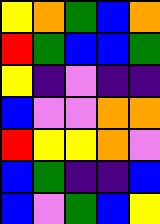[["yellow", "orange", "green", "blue", "orange"], ["red", "green", "blue", "blue", "green"], ["yellow", "indigo", "violet", "indigo", "indigo"], ["blue", "violet", "violet", "orange", "orange"], ["red", "yellow", "yellow", "orange", "violet"], ["blue", "green", "indigo", "indigo", "blue"], ["blue", "violet", "green", "blue", "yellow"]]